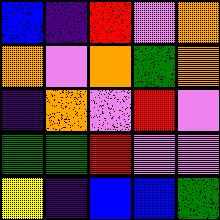[["blue", "indigo", "red", "violet", "orange"], ["orange", "violet", "orange", "green", "orange"], ["indigo", "orange", "violet", "red", "violet"], ["green", "green", "red", "violet", "violet"], ["yellow", "indigo", "blue", "blue", "green"]]